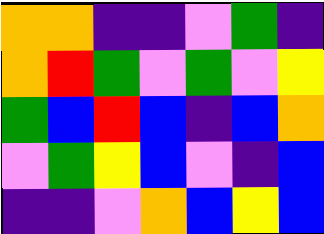[["orange", "orange", "indigo", "indigo", "violet", "green", "indigo"], ["orange", "red", "green", "violet", "green", "violet", "yellow"], ["green", "blue", "red", "blue", "indigo", "blue", "orange"], ["violet", "green", "yellow", "blue", "violet", "indigo", "blue"], ["indigo", "indigo", "violet", "orange", "blue", "yellow", "blue"]]